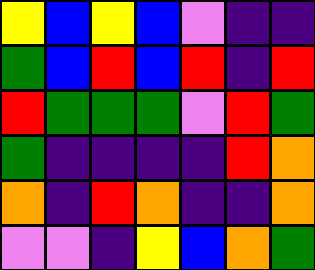[["yellow", "blue", "yellow", "blue", "violet", "indigo", "indigo"], ["green", "blue", "red", "blue", "red", "indigo", "red"], ["red", "green", "green", "green", "violet", "red", "green"], ["green", "indigo", "indigo", "indigo", "indigo", "red", "orange"], ["orange", "indigo", "red", "orange", "indigo", "indigo", "orange"], ["violet", "violet", "indigo", "yellow", "blue", "orange", "green"]]